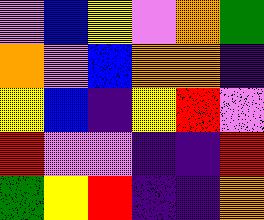[["violet", "blue", "yellow", "violet", "orange", "green"], ["orange", "violet", "blue", "orange", "orange", "indigo"], ["yellow", "blue", "indigo", "yellow", "red", "violet"], ["red", "violet", "violet", "indigo", "indigo", "red"], ["green", "yellow", "red", "indigo", "indigo", "orange"]]